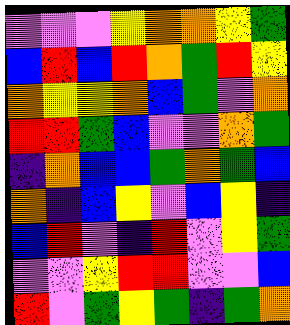[["violet", "violet", "violet", "yellow", "orange", "orange", "yellow", "green"], ["blue", "red", "blue", "red", "orange", "green", "red", "yellow"], ["orange", "yellow", "yellow", "orange", "blue", "green", "violet", "orange"], ["red", "red", "green", "blue", "violet", "violet", "orange", "green"], ["indigo", "orange", "blue", "blue", "green", "orange", "green", "blue"], ["orange", "indigo", "blue", "yellow", "violet", "blue", "yellow", "indigo"], ["blue", "red", "violet", "indigo", "red", "violet", "yellow", "green"], ["violet", "violet", "yellow", "red", "red", "violet", "violet", "blue"], ["red", "violet", "green", "yellow", "green", "indigo", "green", "orange"]]